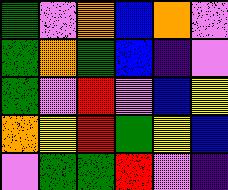[["green", "violet", "orange", "blue", "orange", "violet"], ["green", "orange", "green", "blue", "indigo", "violet"], ["green", "violet", "red", "violet", "blue", "yellow"], ["orange", "yellow", "red", "green", "yellow", "blue"], ["violet", "green", "green", "red", "violet", "indigo"]]